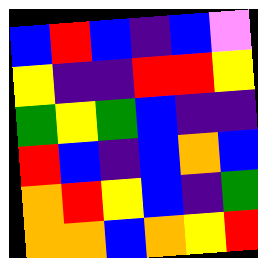[["blue", "red", "blue", "indigo", "blue", "violet"], ["yellow", "indigo", "indigo", "red", "red", "yellow"], ["green", "yellow", "green", "blue", "indigo", "indigo"], ["red", "blue", "indigo", "blue", "orange", "blue"], ["orange", "red", "yellow", "blue", "indigo", "green"], ["orange", "orange", "blue", "orange", "yellow", "red"]]